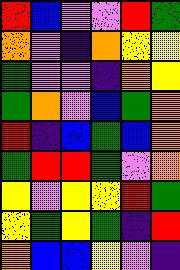[["red", "blue", "violet", "violet", "red", "green"], ["orange", "violet", "indigo", "orange", "yellow", "yellow"], ["green", "violet", "violet", "indigo", "orange", "yellow"], ["green", "orange", "violet", "blue", "green", "orange"], ["red", "indigo", "blue", "green", "blue", "orange"], ["green", "red", "red", "green", "violet", "orange"], ["yellow", "violet", "yellow", "yellow", "red", "green"], ["yellow", "green", "yellow", "green", "indigo", "red"], ["orange", "blue", "blue", "yellow", "violet", "indigo"]]